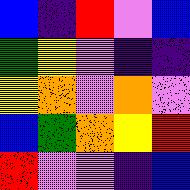[["blue", "indigo", "red", "violet", "blue"], ["green", "yellow", "violet", "indigo", "indigo"], ["yellow", "orange", "violet", "orange", "violet"], ["blue", "green", "orange", "yellow", "red"], ["red", "violet", "violet", "indigo", "blue"]]